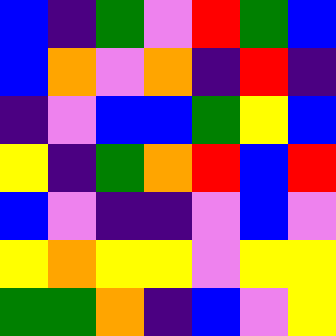[["blue", "indigo", "green", "violet", "red", "green", "blue"], ["blue", "orange", "violet", "orange", "indigo", "red", "indigo"], ["indigo", "violet", "blue", "blue", "green", "yellow", "blue"], ["yellow", "indigo", "green", "orange", "red", "blue", "red"], ["blue", "violet", "indigo", "indigo", "violet", "blue", "violet"], ["yellow", "orange", "yellow", "yellow", "violet", "yellow", "yellow"], ["green", "green", "orange", "indigo", "blue", "violet", "yellow"]]